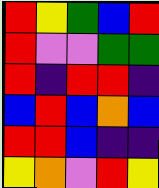[["red", "yellow", "green", "blue", "red"], ["red", "violet", "violet", "green", "green"], ["red", "indigo", "red", "red", "indigo"], ["blue", "red", "blue", "orange", "blue"], ["red", "red", "blue", "indigo", "indigo"], ["yellow", "orange", "violet", "red", "yellow"]]